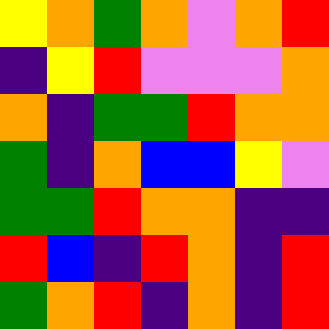[["yellow", "orange", "green", "orange", "violet", "orange", "red"], ["indigo", "yellow", "red", "violet", "violet", "violet", "orange"], ["orange", "indigo", "green", "green", "red", "orange", "orange"], ["green", "indigo", "orange", "blue", "blue", "yellow", "violet"], ["green", "green", "red", "orange", "orange", "indigo", "indigo"], ["red", "blue", "indigo", "red", "orange", "indigo", "red"], ["green", "orange", "red", "indigo", "orange", "indigo", "red"]]